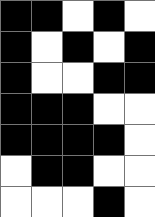[["black", "black", "white", "black", "white"], ["black", "white", "black", "white", "black"], ["black", "white", "white", "black", "black"], ["black", "black", "black", "white", "white"], ["black", "black", "black", "black", "white"], ["white", "black", "black", "white", "white"], ["white", "white", "white", "black", "white"]]